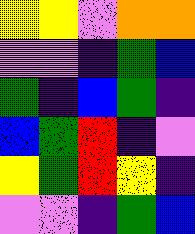[["yellow", "yellow", "violet", "orange", "orange"], ["violet", "violet", "indigo", "green", "blue"], ["green", "indigo", "blue", "green", "indigo"], ["blue", "green", "red", "indigo", "violet"], ["yellow", "green", "red", "yellow", "indigo"], ["violet", "violet", "indigo", "green", "blue"]]